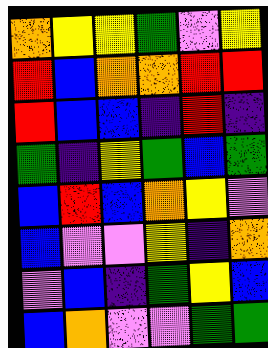[["orange", "yellow", "yellow", "green", "violet", "yellow"], ["red", "blue", "orange", "orange", "red", "red"], ["red", "blue", "blue", "indigo", "red", "indigo"], ["green", "indigo", "yellow", "green", "blue", "green"], ["blue", "red", "blue", "orange", "yellow", "violet"], ["blue", "violet", "violet", "yellow", "indigo", "orange"], ["violet", "blue", "indigo", "green", "yellow", "blue"], ["blue", "orange", "violet", "violet", "green", "green"]]